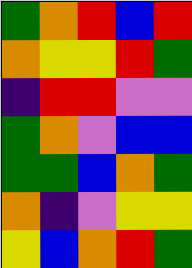[["green", "orange", "red", "blue", "red"], ["orange", "yellow", "yellow", "red", "green"], ["indigo", "red", "red", "violet", "violet"], ["green", "orange", "violet", "blue", "blue"], ["green", "green", "blue", "orange", "green"], ["orange", "indigo", "violet", "yellow", "yellow"], ["yellow", "blue", "orange", "red", "green"]]